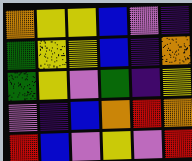[["orange", "yellow", "yellow", "blue", "violet", "indigo"], ["green", "yellow", "yellow", "blue", "indigo", "orange"], ["green", "yellow", "violet", "green", "indigo", "yellow"], ["violet", "indigo", "blue", "orange", "red", "orange"], ["red", "blue", "violet", "yellow", "violet", "red"]]